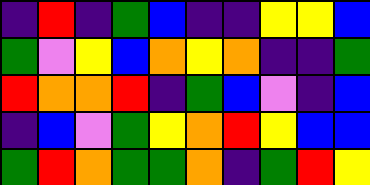[["indigo", "red", "indigo", "green", "blue", "indigo", "indigo", "yellow", "yellow", "blue"], ["green", "violet", "yellow", "blue", "orange", "yellow", "orange", "indigo", "indigo", "green"], ["red", "orange", "orange", "red", "indigo", "green", "blue", "violet", "indigo", "blue"], ["indigo", "blue", "violet", "green", "yellow", "orange", "red", "yellow", "blue", "blue"], ["green", "red", "orange", "green", "green", "orange", "indigo", "green", "red", "yellow"]]